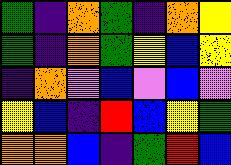[["green", "indigo", "orange", "green", "indigo", "orange", "yellow"], ["green", "indigo", "orange", "green", "yellow", "blue", "yellow"], ["indigo", "orange", "violet", "blue", "violet", "blue", "violet"], ["yellow", "blue", "indigo", "red", "blue", "yellow", "green"], ["orange", "orange", "blue", "indigo", "green", "red", "blue"]]